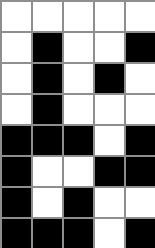[["white", "white", "white", "white", "white"], ["white", "black", "white", "white", "black"], ["white", "black", "white", "black", "white"], ["white", "black", "white", "white", "white"], ["black", "black", "black", "white", "black"], ["black", "white", "white", "black", "black"], ["black", "white", "black", "white", "white"], ["black", "black", "black", "white", "black"]]